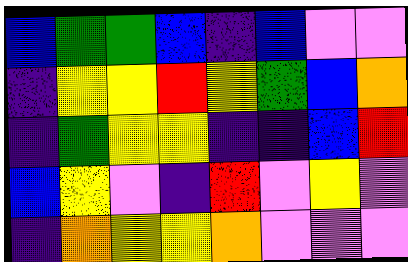[["blue", "green", "green", "blue", "indigo", "blue", "violet", "violet"], ["indigo", "yellow", "yellow", "red", "yellow", "green", "blue", "orange"], ["indigo", "green", "yellow", "yellow", "indigo", "indigo", "blue", "red"], ["blue", "yellow", "violet", "indigo", "red", "violet", "yellow", "violet"], ["indigo", "orange", "yellow", "yellow", "orange", "violet", "violet", "violet"]]